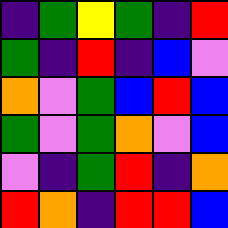[["indigo", "green", "yellow", "green", "indigo", "red"], ["green", "indigo", "red", "indigo", "blue", "violet"], ["orange", "violet", "green", "blue", "red", "blue"], ["green", "violet", "green", "orange", "violet", "blue"], ["violet", "indigo", "green", "red", "indigo", "orange"], ["red", "orange", "indigo", "red", "red", "blue"]]